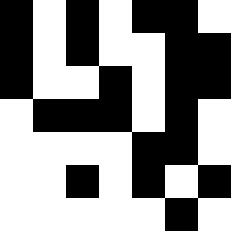[["black", "white", "black", "white", "black", "black", "white"], ["black", "white", "black", "white", "white", "black", "black"], ["black", "white", "white", "black", "white", "black", "black"], ["white", "black", "black", "black", "white", "black", "white"], ["white", "white", "white", "white", "black", "black", "white"], ["white", "white", "black", "white", "black", "white", "black"], ["white", "white", "white", "white", "white", "black", "white"]]